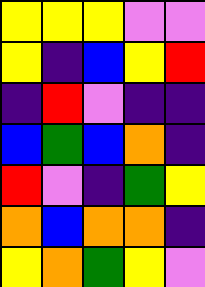[["yellow", "yellow", "yellow", "violet", "violet"], ["yellow", "indigo", "blue", "yellow", "red"], ["indigo", "red", "violet", "indigo", "indigo"], ["blue", "green", "blue", "orange", "indigo"], ["red", "violet", "indigo", "green", "yellow"], ["orange", "blue", "orange", "orange", "indigo"], ["yellow", "orange", "green", "yellow", "violet"]]